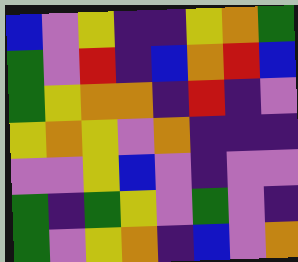[["blue", "violet", "yellow", "indigo", "indigo", "yellow", "orange", "green"], ["green", "violet", "red", "indigo", "blue", "orange", "red", "blue"], ["green", "yellow", "orange", "orange", "indigo", "red", "indigo", "violet"], ["yellow", "orange", "yellow", "violet", "orange", "indigo", "indigo", "indigo"], ["violet", "violet", "yellow", "blue", "violet", "indigo", "violet", "violet"], ["green", "indigo", "green", "yellow", "violet", "green", "violet", "indigo"], ["green", "violet", "yellow", "orange", "indigo", "blue", "violet", "orange"]]